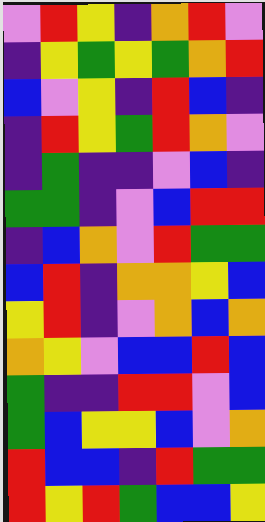[["violet", "red", "yellow", "indigo", "orange", "red", "violet"], ["indigo", "yellow", "green", "yellow", "green", "orange", "red"], ["blue", "violet", "yellow", "indigo", "red", "blue", "indigo"], ["indigo", "red", "yellow", "green", "red", "orange", "violet"], ["indigo", "green", "indigo", "indigo", "violet", "blue", "indigo"], ["green", "green", "indigo", "violet", "blue", "red", "red"], ["indigo", "blue", "orange", "violet", "red", "green", "green"], ["blue", "red", "indigo", "orange", "orange", "yellow", "blue"], ["yellow", "red", "indigo", "violet", "orange", "blue", "orange"], ["orange", "yellow", "violet", "blue", "blue", "red", "blue"], ["green", "indigo", "indigo", "red", "red", "violet", "blue"], ["green", "blue", "yellow", "yellow", "blue", "violet", "orange"], ["red", "blue", "blue", "indigo", "red", "green", "green"], ["red", "yellow", "red", "green", "blue", "blue", "yellow"]]